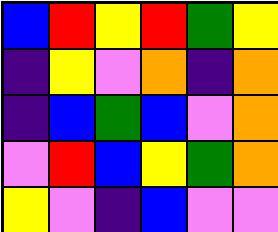[["blue", "red", "yellow", "red", "green", "yellow"], ["indigo", "yellow", "violet", "orange", "indigo", "orange"], ["indigo", "blue", "green", "blue", "violet", "orange"], ["violet", "red", "blue", "yellow", "green", "orange"], ["yellow", "violet", "indigo", "blue", "violet", "violet"]]